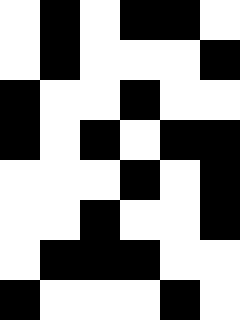[["white", "black", "white", "black", "black", "white"], ["white", "black", "white", "white", "white", "black"], ["black", "white", "white", "black", "white", "white"], ["black", "white", "black", "white", "black", "black"], ["white", "white", "white", "black", "white", "black"], ["white", "white", "black", "white", "white", "black"], ["white", "black", "black", "black", "white", "white"], ["black", "white", "white", "white", "black", "white"]]